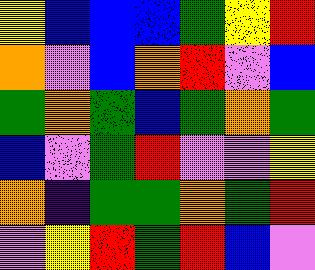[["yellow", "blue", "blue", "blue", "green", "yellow", "red"], ["orange", "violet", "blue", "orange", "red", "violet", "blue"], ["green", "orange", "green", "blue", "green", "orange", "green"], ["blue", "violet", "green", "red", "violet", "violet", "yellow"], ["orange", "indigo", "green", "green", "orange", "green", "red"], ["violet", "yellow", "red", "green", "red", "blue", "violet"]]